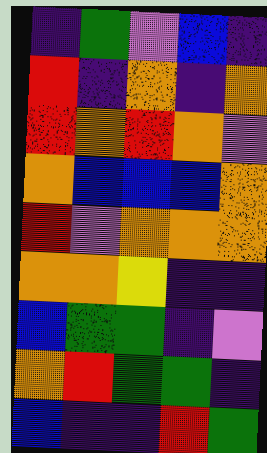[["indigo", "green", "violet", "blue", "indigo"], ["red", "indigo", "orange", "indigo", "orange"], ["red", "orange", "red", "orange", "violet"], ["orange", "blue", "blue", "blue", "orange"], ["red", "violet", "orange", "orange", "orange"], ["orange", "orange", "yellow", "indigo", "indigo"], ["blue", "green", "green", "indigo", "violet"], ["orange", "red", "green", "green", "indigo"], ["blue", "indigo", "indigo", "red", "green"]]